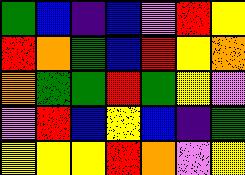[["green", "blue", "indigo", "blue", "violet", "red", "yellow"], ["red", "orange", "green", "blue", "red", "yellow", "orange"], ["orange", "green", "green", "red", "green", "yellow", "violet"], ["violet", "red", "blue", "yellow", "blue", "indigo", "green"], ["yellow", "yellow", "yellow", "red", "orange", "violet", "yellow"]]